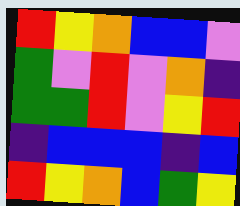[["red", "yellow", "orange", "blue", "blue", "violet"], ["green", "violet", "red", "violet", "orange", "indigo"], ["green", "green", "red", "violet", "yellow", "red"], ["indigo", "blue", "blue", "blue", "indigo", "blue"], ["red", "yellow", "orange", "blue", "green", "yellow"]]